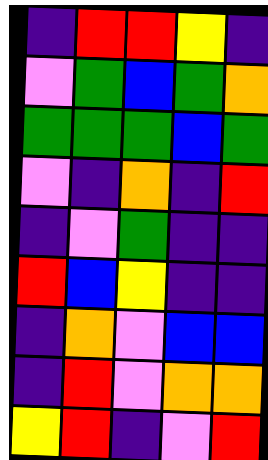[["indigo", "red", "red", "yellow", "indigo"], ["violet", "green", "blue", "green", "orange"], ["green", "green", "green", "blue", "green"], ["violet", "indigo", "orange", "indigo", "red"], ["indigo", "violet", "green", "indigo", "indigo"], ["red", "blue", "yellow", "indigo", "indigo"], ["indigo", "orange", "violet", "blue", "blue"], ["indigo", "red", "violet", "orange", "orange"], ["yellow", "red", "indigo", "violet", "red"]]